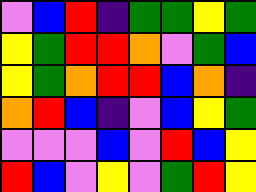[["violet", "blue", "red", "indigo", "green", "green", "yellow", "green"], ["yellow", "green", "red", "red", "orange", "violet", "green", "blue"], ["yellow", "green", "orange", "red", "red", "blue", "orange", "indigo"], ["orange", "red", "blue", "indigo", "violet", "blue", "yellow", "green"], ["violet", "violet", "violet", "blue", "violet", "red", "blue", "yellow"], ["red", "blue", "violet", "yellow", "violet", "green", "red", "yellow"]]